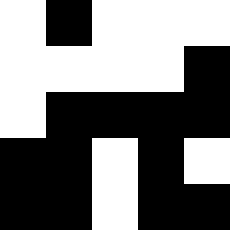[["white", "black", "white", "white", "white"], ["white", "white", "white", "white", "black"], ["white", "black", "black", "black", "black"], ["black", "black", "white", "black", "white"], ["black", "black", "white", "black", "black"]]